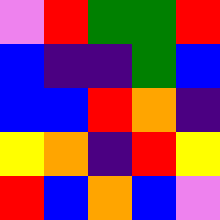[["violet", "red", "green", "green", "red"], ["blue", "indigo", "indigo", "green", "blue"], ["blue", "blue", "red", "orange", "indigo"], ["yellow", "orange", "indigo", "red", "yellow"], ["red", "blue", "orange", "blue", "violet"]]